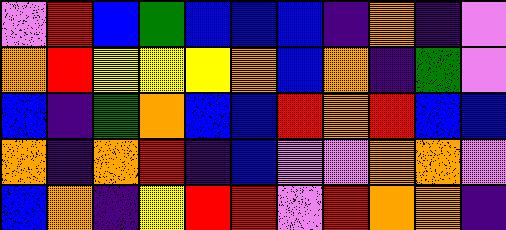[["violet", "red", "blue", "green", "blue", "blue", "blue", "indigo", "orange", "indigo", "violet"], ["orange", "red", "yellow", "yellow", "yellow", "orange", "blue", "orange", "indigo", "green", "violet"], ["blue", "indigo", "green", "orange", "blue", "blue", "red", "orange", "red", "blue", "blue"], ["orange", "indigo", "orange", "red", "indigo", "blue", "violet", "violet", "orange", "orange", "violet"], ["blue", "orange", "indigo", "yellow", "red", "red", "violet", "red", "orange", "orange", "indigo"]]